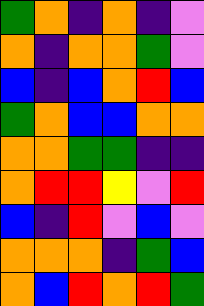[["green", "orange", "indigo", "orange", "indigo", "violet"], ["orange", "indigo", "orange", "orange", "green", "violet"], ["blue", "indigo", "blue", "orange", "red", "blue"], ["green", "orange", "blue", "blue", "orange", "orange"], ["orange", "orange", "green", "green", "indigo", "indigo"], ["orange", "red", "red", "yellow", "violet", "red"], ["blue", "indigo", "red", "violet", "blue", "violet"], ["orange", "orange", "orange", "indigo", "green", "blue"], ["orange", "blue", "red", "orange", "red", "green"]]